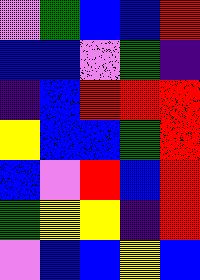[["violet", "green", "blue", "blue", "red"], ["blue", "blue", "violet", "green", "indigo"], ["indigo", "blue", "red", "red", "red"], ["yellow", "blue", "blue", "green", "red"], ["blue", "violet", "red", "blue", "red"], ["green", "yellow", "yellow", "indigo", "red"], ["violet", "blue", "blue", "yellow", "blue"]]